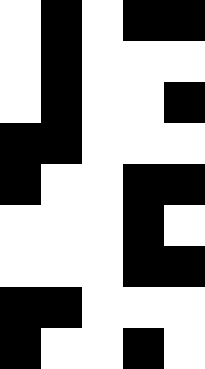[["white", "black", "white", "black", "black"], ["white", "black", "white", "white", "white"], ["white", "black", "white", "white", "black"], ["black", "black", "white", "white", "white"], ["black", "white", "white", "black", "black"], ["white", "white", "white", "black", "white"], ["white", "white", "white", "black", "black"], ["black", "black", "white", "white", "white"], ["black", "white", "white", "black", "white"]]